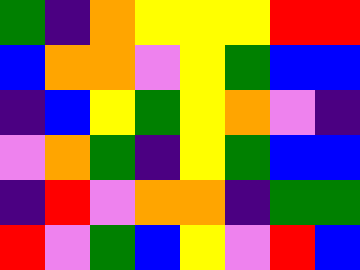[["green", "indigo", "orange", "yellow", "yellow", "yellow", "red", "red"], ["blue", "orange", "orange", "violet", "yellow", "green", "blue", "blue"], ["indigo", "blue", "yellow", "green", "yellow", "orange", "violet", "indigo"], ["violet", "orange", "green", "indigo", "yellow", "green", "blue", "blue"], ["indigo", "red", "violet", "orange", "orange", "indigo", "green", "green"], ["red", "violet", "green", "blue", "yellow", "violet", "red", "blue"]]